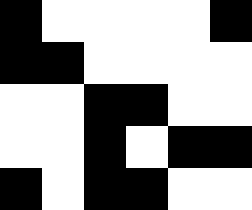[["black", "white", "white", "white", "white", "black"], ["black", "black", "white", "white", "white", "white"], ["white", "white", "black", "black", "white", "white"], ["white", "white", "black", "white", "black", "black"], ["black", "white", "black", "black", "white", "white"]]